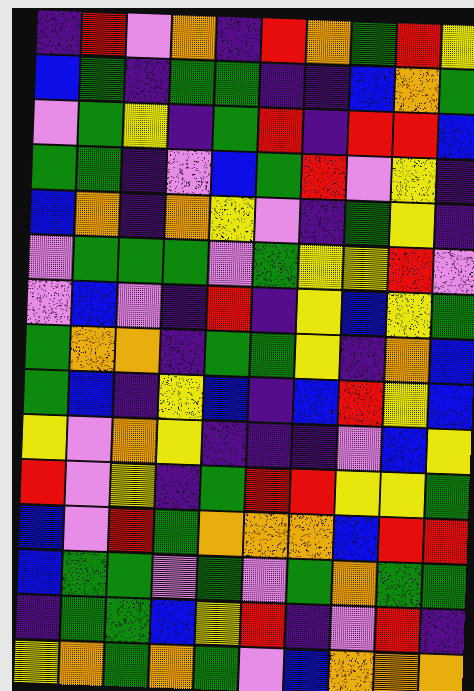[["indigo", "red", "violet", "orange", "indigo", "red", "orange", "green", "red", "yellow"], ["blue", "green", "indigo", "green", "green", "indigo", "indigo", "blue", "orange", "green"], ["violet", "green", "yellow", "indigo", "green", "red", "indigo", "red", "red", "blue"], ["green", "green", "indigo", "violet", "blue", "green", "red", "violet", "yellow", "indigo"], ["blue", "orange", "indigo", "orange", "yellow", "violet", "indigo", "green", "yellow", "indigo"], ["violet", "green", "green", "green", "violet", "green", "yellow", "yellow", "red", "violet"], ["violet", "blue", "violet", "indigo", "red", "indigo", "yellow", "blue", "yellow", "green"], ["green", "orange", "orange", "indigo", "green", "green", "yellow", "indigo", "orange", "blue"], ["green", "blue", "indigo", "yellow", "blue", "indigo", "blue", "red", "yellow", "blue"], ["yellow", "violet", "orange", "yellow", "indigo", "indigo", "indigo", "violet", "blue", "yellow"], ["red", "violet", "yellow", "indigo", "green", "red", "red", "yellow", "yellow", "green"], ["blue", "violet", "red", "green", "orange", "orange", "orange", "blue", "red", "red"], ["blue", "green", "green", "violet", "green", "violet", "green", "orange", "green", "green"], ["indigo", "green", "green", "blue", "yellow", "red", "indigo", "violet", "red", "indigo"], ["yellow", "orange", "green", "orange", "green", "violet", "blue", "orange", "orange", "orange"]]